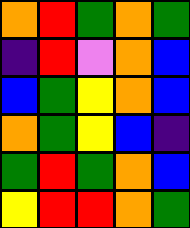[["orange", "red", "green", "orange", "green"], ["indigo", "red", "violet", "orange", "blue"], ["blue", "green", "yellow", "orange", "blue"], ["orange", "green", "yellow", "blue", "indigo"], ["green", "red", "green", "orange", "blue"], ["yellow", "red", "red", "orange", "green"]]